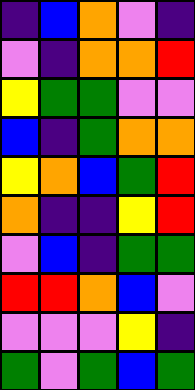[["indigo", "blue", "orange", "violet", "indigo"], ["violet", "indigo", "orange", "orange", "red"], ["yellow", "green", "green", "violet", "violet"], ["blue", "indigo", "green", "orange", "orange"], ["yellow", "orange", "blue", "green", "red"], ["orange", "indigo", "indigo", "yellow", "red"], ["violet", "blue", "indigo", "green", "green"], ["red", "red", "orange", "blue", "violet"], ["violet", "violet", "violet", "yellow", "indigo"], ["green", "violet", "green", "blue", "green"]]